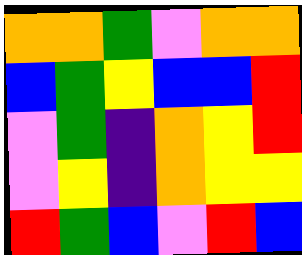[["orange", "orange", "green", "violet", "orange", "orange"], ["blue", "green", "yellow", "blue", "blue", "red"], ["violet", "green", "indigo", "orange", "yellow", "red"], ["violet", "yellow", "indigo", "orange", "yellow", "yellow"], ["red", "green", "blue", "violet", "red", "blue"]]